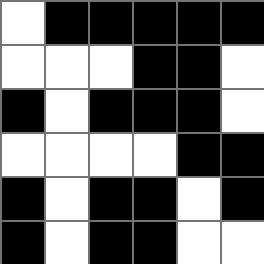[["white", "black", "black", "black", "black", "black"], ["white", "white", "white", "black", "black", "white"], ["black", "white", "black", "black", "black", "white"], ["white", "white", "white", "white", "black", "black"], ["black", "white", "black", "black", "white", "black"], ["black", "white", "black", "black", "white", "white"]]